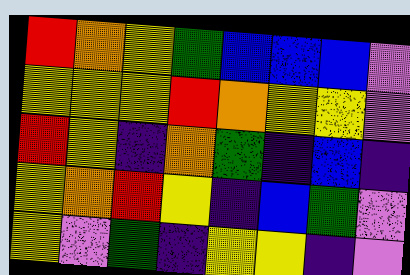[["red", "orange", "yellow", "green", "blue", "blue", "blue", "violet"], ["yellow", "yellow", "yellow", "red", "orange", "yellow", "yellow", "violet"], ["red", "yellow", "indigo", "orange", "green", "indigo", "blue", "indigo"], ["yellow", "orange", "red", "yellow", "indigo", "blue", "green", "violet"], ["yellow", "violet", "green", "indigo", "yellow", "yellow", "indigo", "violet"]]